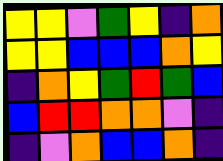[["yellow", "yellow", "violet", "green", "yellow", "indigo", "orange"], ["yellow", "yellow", "blue", "blue", "blue", "orange", "yellow"], ["indigo", "orange", "yellow", "green", "red", "green", "blue"], ["blue", "red", "red", "orange", "orange", "violet", "indigo"], ["indigo", "violet", "orange", "blue", "blue", "orange", "indigo"]]